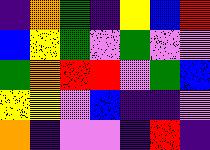[["indigo", "orange", "green", "indigo", "yellow", "blue", "red"], ["blue", "yellow", "green", "violet", "green", "violet", "violet"], ["green", "orange", "red", "red", "violet", "green", "blue"], ["yellow", "yellow", "violet", "blue", "indigo", "indigo", "violet"], ["orange", "indigo", "violet", "violet", "indigo", "red", "indigo"]]